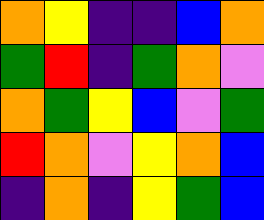[["orange", "yellow", "indigo", "indigo", "blue", "orange"], ["green", "red", "indigo", "green", "orange", "violet"], ["orange", "green", "yellow", "blue", "violet", "green"], ["red", "orange", "violet", "yellow", "orange", "blue"], ["indigo", "orange", "indigo", "yellow", "green", "blue"]]